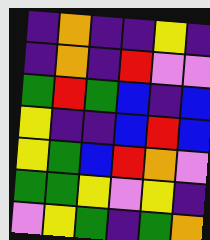[["indigo", "orange", "indigo", "indigo", "yellow", "indigo"], ["indigo", "orange", "indigo", "red", "violet", "violet"], ["green", "red", "green", "blue", "indigo", "blue"], ["yellow", "indigo", "indigo", "blue", "red", "blue"], ["yellow", "green", "blue", "red", "orange", "violet"], ["green", "green", "yellow", "violet", "yellow", "indigo"], ["violet", "yellow", "green", "indigo", "green", "orange"]]